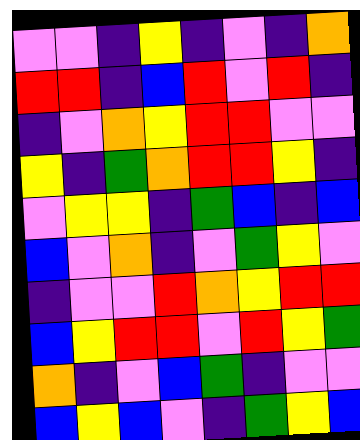[["violet", "violet", "indigo", "yellow", "indigo", "violet", "indigo", "orange"], ["red", "red", "indigo", "blue", "red", "violet", "red", "indigo"], ["indigo", "violet", "orange", "yellow", "red", "red", "violet", "violet"], ["yellow", "indigo", "green", "orange", "red", "red", "yellow", "indigo"], ["violet", "yellow", "yellow", "indigo", "green", "blue", "indigo", "blue"], ["blue", "violet", "orange", "indigo", "violet", "green", "yellow", "violet"], ["indigo", "violet", "violet", "red", "orange", "yellow", "red", "red"], ["blue", "yellow", "red", "red", "violet", "red", "yellow", "green"], ["orange", "indigo", "violet", "blue", "green", "indigo", "violet", "violet"], ["blue", "yellow", "blue", "violet", "indigo", "green", "yellow", "blue"]]